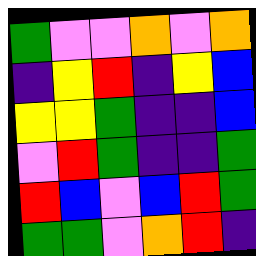[["green", "violet", "violet", "orange", "violet", "orange"], ["indigo", "yellow", "red", "indigo", "yellow", "blue"], ["yellow", "yellow", "green", "indigo", "indigo", "blue"], ["violet", "red", "green", "indigo", "indigo", "green"], ["red", "blue", "violet", "blue", "red", "green"], ["green", "green", "violet", "orange", "red", "indigo"]]